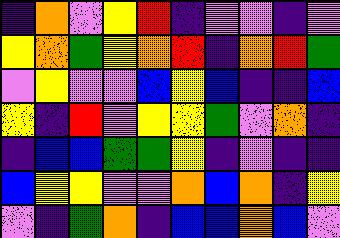[["indigo", "orange", "violet", "yellow", "red", "indigo", "violet", "violet", "indigo", "violet"], ["yellow", "orange", "green", "yellow", "orange", "red", "indigo", "orange", "red", "green"], ["violet", "yellow", "violet", "violet", "blue", "yellow", "blue", "indigo", "indigo", "blue"], ["yellow", "indigo", "red", "violet", "yellow", "yellow", "green", "violet", "orange", "indigo"], ["indigo", "blue", "blue", "green", "green", "yellow", "indigo", "violet", "indigo", "indigo"], ["blue", "yellow", "yellow", "violet", "violet", "orange", "blue", "orange", "indigo", "yellow"], ["violet", "indigo", "green", "orange", "indigo", "blue", "blue", "orange", "blue", "violet"]]